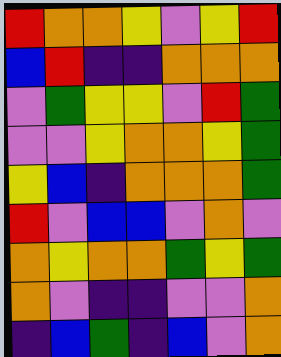[["red", "orange", "orange", "yellow", "violet", "yellow", "red"], ["blue", "red", "indigo", "indigo", "orange", "orange", "orange"], ["violet", "green", "yellow", "yellow", "violet", "red", "green"], ["violet", "violet", "yellow", "orange", "orange", "yellow", "green"], ["yellow", "blue", "indigo", "orange", "orange", "orange", "green"], ["red", "violet", "blue", "blue", "violet", "orange", "violet"], ["orange", "yellow", "orange", "orange", "green", "yellow", "green"], ["orange", "violet", "indigo", "indigo", "violet", "violet", "orange"], ["indigo", "blue", "green", "indigo", "blue", "violet", "orange"]]